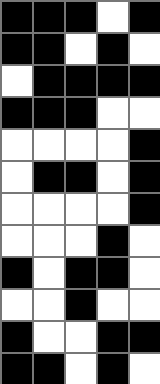[["black", "black", "black", "white", "black"], ["black", "black", "white", "black", "white"], ["white", "black", "black", "black", "black"], ["black", "black", "black", "white", "white"], ["white", "white", "white", "white", "black"], ["white", "black", "black", "white", "black"], ["white", "white", "white", "white", "black"], ["white", "white", "white", "black", "white"], ["black", "white", "black", "black", "white"], ["white", "white", "black", "white", "white"], ["black", "white", "white", "black", "black"], ["black", "black", "white", "black", "white"]]